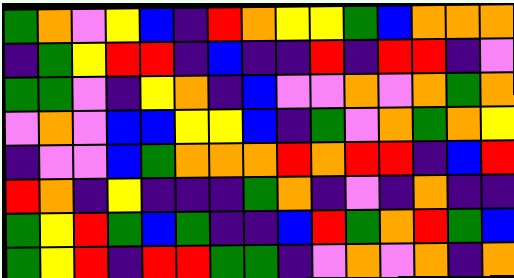[["green", "orange", "violet", "yellow", "blue", "indigo", "red", "orange", "yellow", "yellow", "green", "blue", "orange", "orange", "orange"], ["indigo", "green", "yellow", "red", "red", "indigo", "blue", "indigo", "indigo", "red", "indigo", "red", "red", "indigo", "violet"], ["green", "green", "violet", "indigo", "yellow", "orange", "indigo", "blue", "violet", "violet", "orange", "violet", "orange", "green", "orange"], ["violet", "orange", "violet", "blue", "blue", "yellow", "yellow", "blue", "indigo", "green", "violet", "orange", "green", "orange", "yellow"], ["indigo", "violet", "violet", "blue", "green", "orange", "orange", "orange", "red", "orange", "red", "red", "indigo", "blue", "red"], ["red", "orange", "indigo", "yellow", "indigo", "indigo", "indigo", "green", "orange", "indigo", "violet", "indigo", "orange", "indigo", "indigo"], ["green", "yellow", "red", "green", "blue", "green", "indigo", "indigo", "blue", "red", "green", "orange", "red", "green", "blue"], ["green", "yellow", "red", "indigo", "red", "red", "green", "green", "indigo", "violet", "orange", "violet", "orange", "indigo", "orange"]]